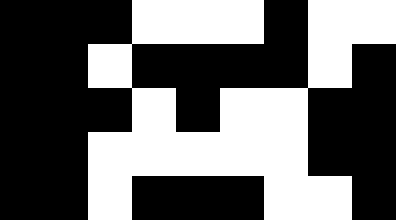[["black", "black", "black", "white", "white", "white", "black", "white", "white"], ["black", "black", "white", "black", "black", "black", "black", "white", "black"], ["black", "black", "black", "white", "black", "white", "white", "black", "black"], ["black", "black", "white", "white", "white", "white", "white", "black", "black"], ["black", "black", "white", "black", "black", "black", "white", "white", "black"]]